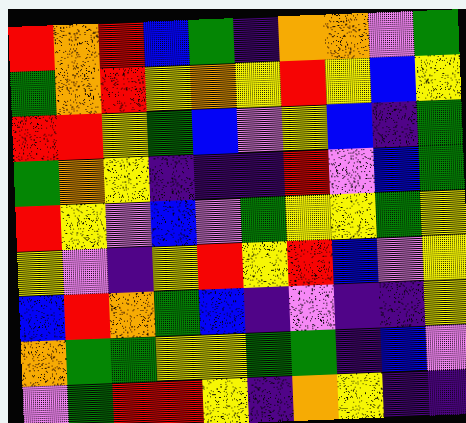[["red", "orange", "red", "blue", "green", "indigo", "orange", "orange", "violet", "green"], ["green", "orange", "red", "yellow", "orange", "yellow", "red", "yellow", "blue", "yellow"], ["red", "red", "yellow", "green", "blue", "violet", "yellow", "blue", "indigo", "green"], ["green", "orange", "yellow", "indigo", "indigo", "indigo", "red", "violet", "blue", "green"], ["red", "yellow", "violet", "blue", "violet", "green", "yellow", "yellow", "green", "yellow"], ["yellow", "violet", "indigo", "yellow", "red", "yellow", "red", "blue", "violet", "yellow"], ["blue", "red", "orange", "green", "blue", "indigo", "violet", "indigo", "indigo", "yellow"], ["orange", "green", "green", "yellow", "yellow", "green", "green", "indigo", "blue", "violet"], ["violet", "green", "red", "red", "yellow", "indigo", "orange", "yellow", "indigo", "indigo"]]